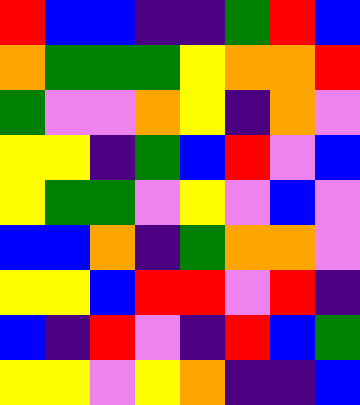[["red", "blue", "blue", "indigo", "indigo", "green", "red", "blue"], ["orange", "green", "green", "green", "yellow", "orange", "orange", "red"], ["green", "violet", "violet", "orange", "yellow", "indigo", "orange", "violet"], ["yellow", "yellow", "indigo", "green", "blue", "red", "violet", "blue"], ["yellow", "green", "green", "violet", "yellow", "violet", "blue", "violet"], ["blue", "blue", "orange", "indigo", "green", "orange", "orange", "violet"], ["yellow", "yellow", "blue", "red", "red", "violet", "red", "indigo"], ["blue", "indigo", "red", "violet", "indigo", "red", "blue", "green"], ["yellow", "yellow", "violet", "yellow", "orange", "indigo", "indigo", "blue"]]